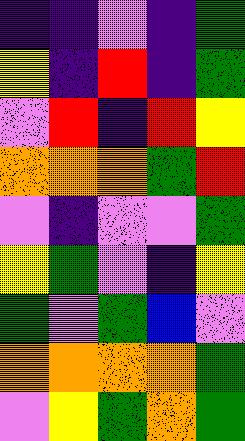[["indigo", "indigo", "violet", "indigo", "green"], ["yellow", "indigo", "red", "indigo", "green"], ["violet", "red", "indigo", "red", "yellow"], ["orange", "orange", "orange", "green", "red"], ["violet", "indigo", "violet", "violet", "green"], ["yellow", "green", "violet", "indigo", "yellow"], ["green", "violet", "green", "blue", "violet"], ["orange", "orange", "orange", "orange", "green"], ["violet", "yellow", "green", "orange", "green"]]